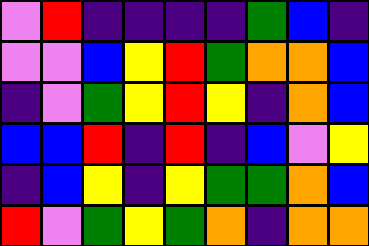[["violet", "red", "indigo", "indigo", "indigo", "indigo", "green", "blue", "indigo"], ["violet", "violet", "blue", "yellow", "red", "green", "orange", "orange", "blue"], ["indigo", "violet", "green", "yellow", "red", "yellow", "indigo", "orange", "blue"], ["blue", "blue", "red", "indigo", "red", "indigo", "blue", "violet", "yellow"], ["indigo", "blue", "yellow", "indigo", "yellow", "green", "green", "orange", "blue"], ["red", "violet", "green", "yellow", "green", "orange", "indigo", "orange", "orange"]]